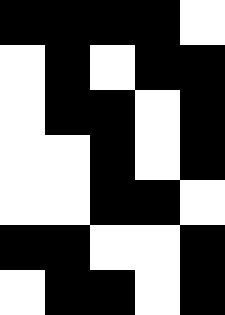[["black", "black", "black", "black", "white"], ["white", "black", "white", "black", "black"], ["white", "black", "black", "white", "black"], ["white", "white", "black", "white", "black"], ["white", "white", "black", "black", "white"], ["black", "black", "white", "white", "black"], ["white", "black", "black", "white", "black"]]